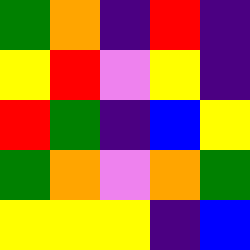[["green", "orange", "indigo", "red", "indigo"], ["yellow", "red", "violet", "yellow", "indigo"], ["red", "green", "indigo", "blue", "yellow"], ["green", "orange", "violet", "orange", "green"], ["yellow", "yellow", "yellow", "indigo", "blue"]]